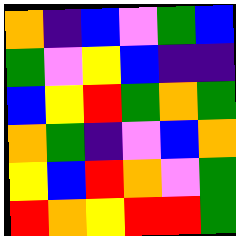[["orange", "indigo", "blue", "violet", "green", "blue"], ["green", "violet", "yellow", "blue", "indigo", "indigo"], ["blue", "yellow", "red", "green", "orange", "green"], ["orange", "green", "indigo", "violet", "blue", "orange"], ["yellow", "blue", "red", "orange", "violet", "green"], ["red", "orange", "yellow", "red", "red", "green"]]